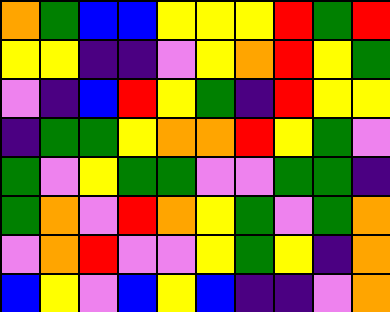[["orange", "green", "blue", "blue", "yellow", "yellow", "yellow", "red", "green", "red"], ["yellow", "yellow", "indigo", "indigo", "violet", "yellow", "orange", "red", "yellow", "green"], ["violet", "indigo", "blue", "red", "yellow", "green", "indigo", "red", "yellow", "yellow"], ["indigo", "green", "green", "yellow", "orange", "orange", "red", "yellow", "green", "violet"], ["green", "violet", "yellow", "green", "green", "violet", "violet", "green", "green", "indigo"], ["green", "orange", "violet", "red", "orange", "yellow", "green", "violet", "green", "orange"], ["violet", "orange", "red", "violet", "violet", "yellow", "green", "yellow", "indigo", "orange"], ["blue", "yellow", "violet", "blue", "yellow", "blue", "indigo", "indigo", "violet", "orange"]]